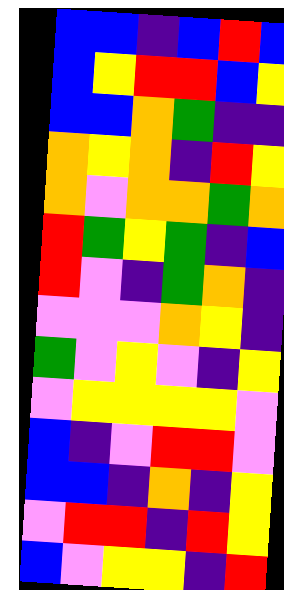[["blue", "blue", "indigo", "blue", "red", "blue"], ["blue", "yellow", "red", "red", "blue", "yellow"], ["blue", "blue", "orange", "green", "indigo", "indigo"], ["orange", "yellow", "orange", "indigo", "red", "yellow"], ["orange", "violet", "orange", "orange", "green", "orange"], ["red", "green", "yellow", "green", "indigo", "blue"], ["red", "violet", "indigo", "green", "orange", "indigo"], ["violet", "violet", "violet", "orange", "yellow", "indigo"], ["green", "violet", "yellow", "violet", "indigo", "yellow"], ["violet", "yellow", "yellow", "yellow", "yellow", "violet"], ["blue", "indigo", "violet", "red", "red", "violet"], ["blue", "blue", "indigo", "orange", "indigo", "yellow"], ["violet", "red", "red", "indigo", "red", "yellow"], ["blue", "violet", "yellow", "yellow", "indigo", "red"]]